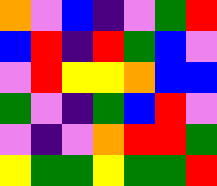[["orange", "violet", "blue", "indigo", "violet", "green", "red"], ["blue", "red", "indigo", "red", "green", "blue", "violet"], ["violet", "red", "yellow", "yellow", "orange", "blue", "blue"], ["green", "violet", "indigo", "green", "blue", "red", "violet"], ["violet", "indigo", "violet", "orange", "red", "red", "green"], ["yellow", "green", "green", "yellow", "green", "green", "red"]]